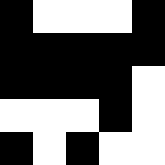[["black", "white", "white", "white", "black"], ["black", "black", "black", "black", "black"], ["black", "black", "black", "black", "white"], ["white", "white", "white", "black", "white"], ["black", "white", "black", "white", "white"]]